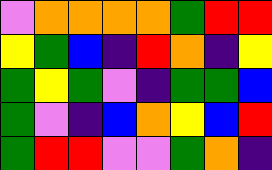[["violet", "orange", "orange", "orange", "orange", "green", "red", "red"], ["yellow", "green", "blue", "indigo", "red", "orange", "indigo", "yellow"], ["green", "yellow", "green", "violet", "indigo", "green", "green", "blue"], ["green", "violet", "indigo", "blue", "orange", "yellow", "blue", "red"], ["green", "red", "red", "violet", "violet", "green", "orange", "indigo"]]